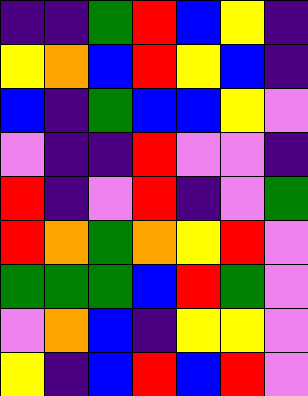[["indigo", "indigo", "green", "red", "blue", "yellow", "indigo"], ["yellow", "orange", "blue", "red", "yellow", "blue", "indigo"], ["blue", "indigo", "green", "blue", "blue", "yellow", "violet"], ["violet", "indigo", "indigo", "red", "violet", "violet", "indigo"], ["red", "indigo", "violet", "red", "indigo", "violet", "green"], ["red", "orange", "green", "orange", "yellow", "red", "violet"], ["green", "green", "green", "blue", "red", "green", "violet"], ["violet", "orange", "blue", "indigo", "yellow", "yellow", "violet"], ["yellow", "indigo", "blue", "red", "blue", "red", "violet"]]